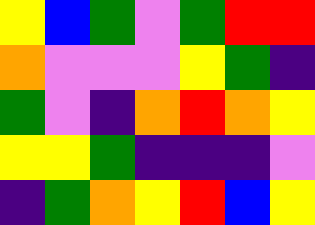[["yellow", "blue", "green", "violet", "green", "red", "red"], ["orange", "violet", "violet", "violet", "yellow", "green", "indigo"], ["green", "violet", "indigo", "orange", "red", "orange", "yellow"], ["yellow", "yellow", "green", "indigo", "indigo", "indigo", "violet"], ["indigo", "green", "orange", "yellow", "red", "blue", "yellow"]]